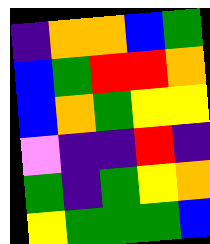[["indigo", "orange", "orange", "blue", "green"], ["blue", "green", "red", "red", "orange"], ["blue", "orange", "green", "yellow", "yellow"], ["violet", "indigo", "indigo", "red", "indigo"], ["green", "indigo", "green", "yellow", "orange"], ["yellow", "green", "green", "green", "blue"]]